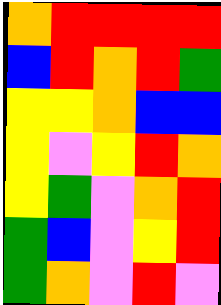[["orange", "red", "red", "red", "red"], ["blue", "red", "orange", "red", "green"], ["yellow", "yellow", "orange", "blue", "blue"], ["yellow", "violet", "yellow", "red", "orange"], ["yellow", "green", "violet", "orange", "red"], ["green", "blue", "violet", "yellow", "red"], ["green", "orange", "violet", "red", "violet"]]